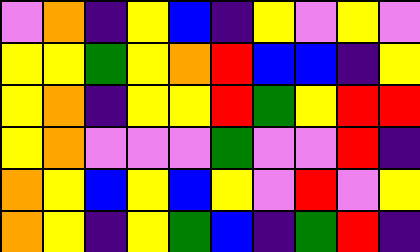[["violet", "orange", "indigo", "yellow", "blue", "indigo", "yellow", "violet", "yellow", "violet"], ["yellow", "yellow", "green", "yellow", "orange", "red", "blue", "blue", "indigo", "yellow"], ["yellow", "orange", "indigo", "yellow", "yellow", "red", "green", "yellow", "red", "red"], ["yellow", "orange", "violet", "violet", "violet", "green", "violet", "violet", "red", "indigo"], ["orange", "yellow", "blue", "yellow", "blue", "yellow", "violet", "red", "violet", "yellow"], ["orange", "yellow", "indigo", "yellow", "green", "blue", "indigo", "green", "red", "indigo"]]